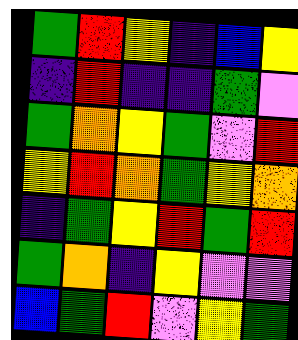[["green", "red", "yellow", "indigo", "blue", "yellow"], ["indigo", "red", "indigo", "indigo", "green", "violet"], ["green", "orange", "yellow", "green", "violet", "red"], ["yellow", "red", "orange", "green", "yellow", "orange"], ["indigo", "green", "yellow", "red", "green", "red"], ["green", "orange", "indigo", "yellow", "violet", "violet"], ["blue", "green", "red", "violet", "yellow", "green"]]